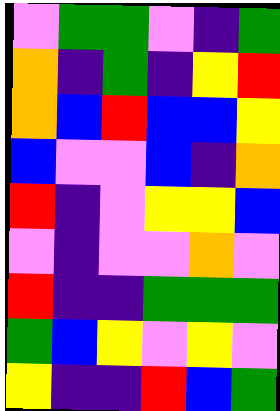[["violet", "green", "green", "violet", "indigo", "green"], ["orange", "indigo", "green", "indigo", "yellow", "red"], ["orange", "blue", "red", "blue", "blue", "yellow"], ["blue", "violet", "violet", "blue", "indigo", "orange"], ["red", "indigo", "violet", "yellow", "yellow", "blue"], ["violet", "indigo", "violet", "violet", "orange", "violet"], ["red", "indigo", "indigo", "green", "green", "green"], ["green", "blue", "yellow", "violet", "yellow", "violet"], ["yellow", "indigo", "indigo", "red", "blue", "green"]]